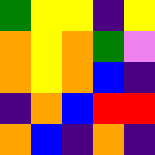[["green", "yellow", "yellow", "indigo", "yellow"], ["orange", "yellow", "orange", "green", "violet"], ["orange", "yellow", "orange", "blue", "indigo"], ["indigo", "orange", "blue", "red", "red"], ["orange", "blue", "indigo", "orange", "indigo"]]